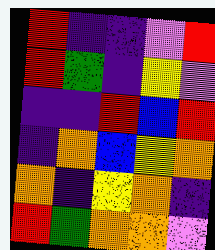[["red", "indigo", "indigo", "violet", "red"], ["red", "green", "indigo", "yellow", "violet"], ["indigo", "indigo", "red", "blue", "red"], ["indigo", "orange", "blue", "yellow", "orange"], ["orange", "indigo", "yellow", "orange", "indigo"], ["red", "green", "orange", "orange", "violet"]]